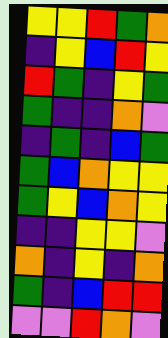[["yellow", "yellow", "red", "green", "orange"], ["indigo", "yellow", "blue", "red", "yellow"], ["red", "green", "indigo", "yellow", "green"], ["green", "indigo", "indigo", "orange", "violet"], ["indigo", "green", "indigo", "blue", "green"], ["green", "blue", "orange", "yellow", "yellow"], ["green", "yellow", "blue", "orange", "yellow"], ["indigo", "indigo", "yellow", "yellow", "violet"], ["orange", "indigo", "yellow", "indigo", "orange"], ["green", "indigo", "blue", "red", "red"], ["violet", "violet", "red", "orange", "violet"]]